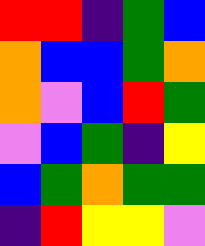[["red", "red", "indigo", "green", "blue"], ["orange", "blue", "blue", "green", "orange"], ["orange", "violet", "blue", "red", "green"], ["violet", "blue", "green", "indigo", "yellow"], ["blue", "green", "orange", "green", "green"], ["indigo", "red", "yellow", "yellow", "violet"]]